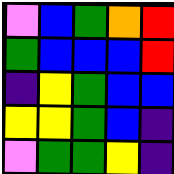[["violet", "blue", "green", "orange", "red"], ["green", "blue", "blue", "blue", "red"], ["indigo", "yellow", "green", "blue", "blue"], ["yellow", "yellow", "green", "blue", "indigo"], ["violet", "green", "green", "yellow", "indigo"]]